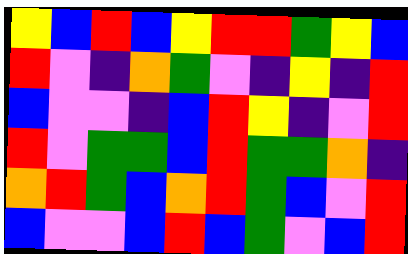[["yellow", "blue", "red", "blue", "yellow", "red", "red", "green", "yellow", "blue"], ["red", "violet", "indigo", "orange", "green", "violet", "indigo", "yellow", "indigo", "red"], ["blue", "violet", "violet", "indigo", "blue", "red", "yellow", "indigo", "violet", "red"], ["red", "violet", "green", "green", "blue", "red", "green", "green", "orange", "indigo"], ["orange", "red", "green", "blue", "orange", "red", "green", "blue", "violet", "red"], ["blue", "violet", "violet", "blue", "red", "blue", "green", "violet", "blue", "red"]]